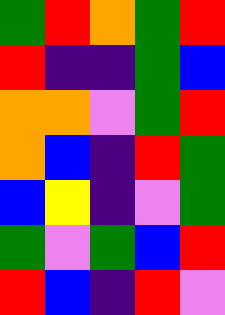[["green", "red", "orange", "green", "red"], ["red", "indigo", "indigo", "green", "blue"], ["orange", "orange", "violet", "green", "red"], ["orange", "blue", "indigo", "red", "green"], ["blue", "yellow", "indigo", "violet", "green"], ["green", "violet", "green", "blue", "red"], ["red", "blue", "indigo", "red", "violet"]]